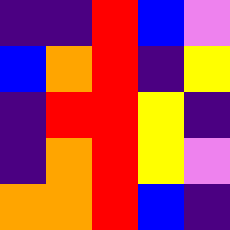[["indigo", "indigo", "red", "blue", "violet"], ["blue", "orange", "red", "indigo", "yellow"], ["indigo", "red", "red", "yellow", "indigo"], ["indigo", "orange", "red", "yellow", "violet"], ["orange", "orange", "red", "blue", "indigo"]]